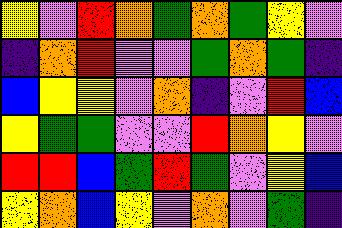[["yellow", "violet", "red", "orange", "green", "orange", "green", "yellow", "violet"], ["indigo", "orange", "red", "violet", "violet", "green", "orange", "green", "indigo"], ["blue", "yellow", "yellow", "violet", "orange", "indigo", "violet", "red", "blue"], ["yellow", "green", "green", "violet", "violet", "red", "orange", "yellow", "violet"], ["red", "red", "blue", "green", "red", "green", "violet", "yellow", "blue"], ["yellow", "orange", "blue", "yellow", "violet", "orange", "violet", "green", "indigo"]]